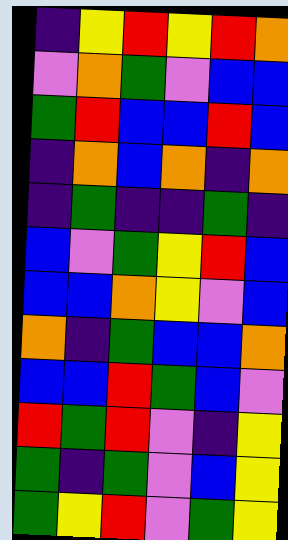[["indigo", "yellow", "red", "yellow", "red", "orange"], ["violet", "orange", "green", "violet", "blue", "blue"], ["green", "red", "blue", "blue", "red", "blue"], ["indigo", "orange", "blue", "orange", "indigo", "orange"], ["indigo", "green", "indigo", "indigo", "green", "indigo"], ["blue", "violet", "green", "yellow", "red", "blue"], ["blue", "blue", "orange", "yellow", "violet", "blue"], ["orange", "indigo", "green", "blue", "blue", "orange"], ["blue", "blue", "red", "green", "blue", "violet"], ["red", "green", "red", "violet", "indigo", "yellow"], ["green", "indigo", "green", "violet", "blue", "yellow"], ["green", "yellow", "red", "violet", "green", "yellow"]]